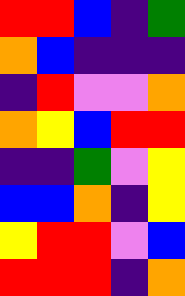[["red", "red", "blue", "indigo", "green"], ["orange", "blue", "indigo", "indigo", "indigo"], ["indigo", "red", "violet", "violet", "orange"], ["orange", "yellow", "blue", "red", "red"], ["indigo", "indigo", "green", "violet", "yellow"], ["blue", "blue", "orange", "indigo", "yellow"], ["yellow", "red", "red", "violet", "blue"], ["red", "red", "red", "indigo", "orange"]]